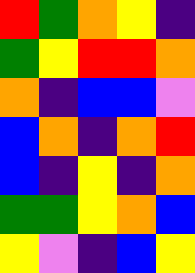[["red", "green", "orange", "yellow", "indigo"], ["green", "yellow", "red", "red", "orange"], ["orange", "indigo", "blue", "blue", "violet"], ["blue", "orange", "indigo", "orange", "red"], ["blue", "indigo", "yellow", "indigo", "orange"], ["green", "green", "yellow", "orange", "blue"], ["yellow", "violet", "indigo", "blue", "yellow"]]